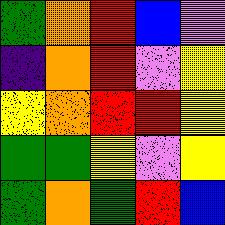[["green", "orange", "red", "blue", "violet"], ["indigo", "orange", "red", "violet", "yellow"], ["yellow", "orange", "red", "red", "yellow"], ["green", "green", "yellow", "violet", "yellow"], ["green", "orange", "green", "red", "blue"]]